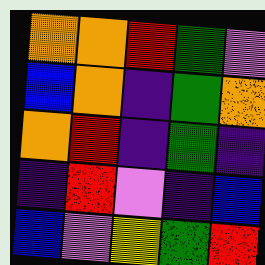[["orange", "orange", "red", "green", "violet"], ["blue", "orange", "indigo", "green", "orange"], ["orange", "red", "indigo", "green", "indigo"], ["indigo", "red", "violet", "indigo", "blue"], ["blue", "violet", "yellow", "green", "red"]]